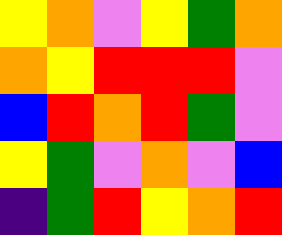[["yellow", "orange", "violet", "yellow", "green", "orange"], ["orange", "yellow", "red", "red", "red", "violet"], ["blue", "red", "orange", "red", "green", "violet"], ["yellow", "green", "violet", "orange", "violet", "blue"], ["indigo", "green", "red", "yellow", "orange", "red"]]